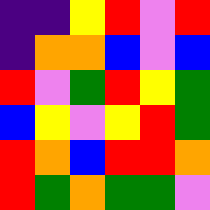[["indigo", "indigo", "yellow", "red", "violet", "red"], ["indigo", "orange", "orange", "blue", "violet", "blue"], ["red", "violet", "green", "red", "yellow", "green"], ["blue", "yellow", "violet", "yellow", "red", "green"], ["red", "orange", "blue", "red", "red", "orange"], ["red", "green", "orange", "green", "green", "violet"]]